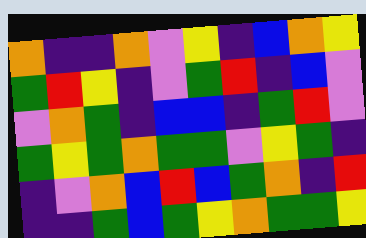[["orange", "indigo", "indigo", "orange", "violet", "yellow", "indigo", "blue", "orange", "yellow"], ["green", "red", "yellow", "indigo", "violet", "green", "red", "indigo", "blue", "violet"], ["violet", "orange", "green", "indigo", "blue", "blue", "indigo", "green", "red", "violet"], ["green", "yellow", "green", "orange", "green", "green", "violet", "yellow", "green", "indigo"], ["indigo", "violet", "orange", "blue", "red", "blue", "green", "orange", "indigo", "red"], ["indigo", "indigo", "green", "blue", "green", "yellow", "orange", "green", "green", "yellow"]]